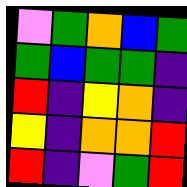[["violet", "green", "orange", "blue", "green"], ["green", "blue", "green", "green", "indigo"], ["red", "indigo", "yellow", "orange", "indigo"], ["yellow", "indigo", "orange", "orange", "red"], ["red", "indigo", "violet", "green", "red"]]